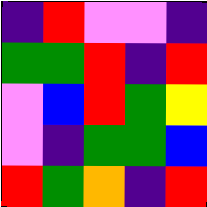[["indigo", "red", "violet", "violet", "indigo"], ["green", "green", "red", "indigo", "red"], ["violet", "blue", "red", "green", "yellow"], ["violet", "indigo", "green", "green", "blue"], ["red", "green", "orange", "indigo", "red"]]